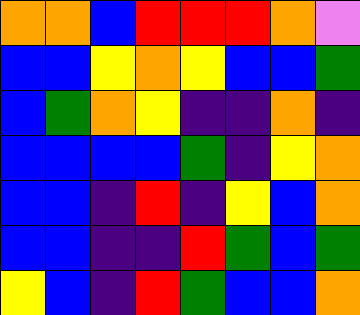[["orange", "orange", "blue", "red", "red", "red", "orange", "violet"], ["blue", "blue", "yellow", "orange", "yellow", "blue", "blue", "green"], ["blue", "green", "orange", "yellow", "indigo", "indigo", "orange", "indigo"], ["blue", "blue", "blue", "blue", "green", "indigo", "yellow", "orange"], ["blue", "blue", "indigo", "red", "indigo", "yellow", "blue", "orange"], ["blue", "blue", "indigo", "indigo", "red", "green", "blue", "green"], ["yellow", "blue", "indigo", "red", "green", "blue", "blue", "orange"]]